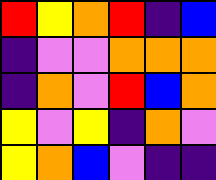[["red", "yellow", "orange", "red", "indigo", "blue"], ["indigo", "violet", "violet", "orange", "orange", "orange"], ["indigo", "orange", "violet", "red", "blue", "orange"], ["yellow", "violet", "yellow", "indigo", "orange", "violet"], ["yellow", "orange", "blue", "violet", "indigo", "indigo"]]